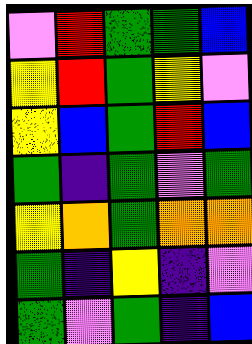[["violet", "red", "green", "green", "blue"], ["yellow", "red", "green", "yellow", "violet"], ["yellow", "blue", "green", "red", "blue"], ["green", "indigo", "green", "violet", "green"], ["yellow", "orange", "green", "orange", "orange"], ["green", "indigo", "yellow", "indigo", "violet"], ["green", "violet", "green", "indigo", "blue"]]